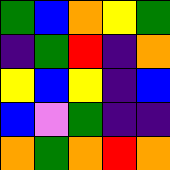[["green", "blue", "orange", "yellow", "green"], ["indigo", "green", "red", "indigo", "orange"], ["yellow", "blue", "yellow", "indigo", "blue"], ["blue", "violet", "green", "indigo", "indigo"], ["orange", "green", "orange", "red", "orange"]]